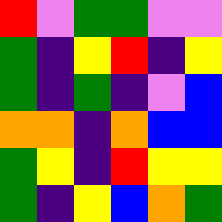[["red", "violet", "green", "green", "violet", "violet"], ["green", "indigo", "yellow", "red", "indigo", "yellow"], ["green", "indigo", "green", "indigo", "violet", "blue"], ["orange", "orange", "indigo", "orange", "blue", "blue"], ["green", "yellow", "indigo", "red", "yellow", "yellow"], ["green", "indigo", "yellow", "blue", "orange", "green"]]